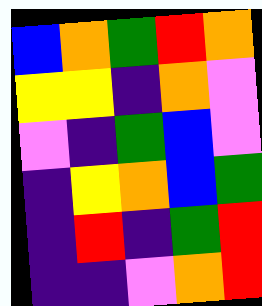[["blue", "orange", "green", "red", "orange"], ["yellow", "yellow", "indigo", "orange", "violet"], ["violet", "indigo", "green", "blue", "violet"], ["indigo", "yellow", "orange", "blue", "green"], ["indigo", "red", "indigo", "green", "red"], ["indigo", "indigo", "violet", "orange", "red"]]